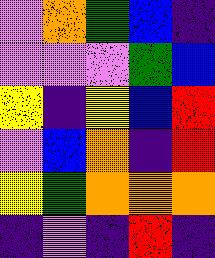[["violet", "orange", "green", "blue", "indigo"], ["violet", "violet", "violet", "green", "blue"], ["yellow", "indigo", "yellow", "blue", "red"], ["violet", "blue", "orange", "indigo", "red"], ["yellow", "green", "orange", "orange", "orange"], ["indigo", "violet", "indigo", "red", "indigo"]]